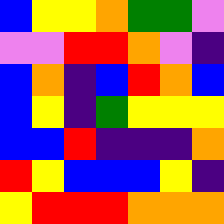[["blue", "yellow", "yellow", "orange", "green", "green", "violet"], ["violet", "violet", "red", "red", "orange", "violet", "indigo"], ["blue", "orange", "indigo", "blue", "red", "orange", "blue"], ["blue", "yellow", "indigo", "green", "yellow", "yellow", "yellow"], ["blue", "blue", "red", "indigo", "indigo", "indigo", "orange"], ["red", "yellow", "blue", "blue", "blue", "yellow", "indigo"], ["yellow", "red", "red", "red", "orange", "orange", "orange"]]